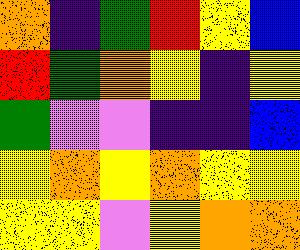[["orange", "indigo", "green", "red", "yellow", "blue"], ["red", "green", "orange", "yellow", "indigo", "yellow"], ["green", "violet", "violet", "indigo", "indigo", "blue"], ["yellow", "orange", "yellow", "orange", "yellow", "yellow"], ["yellow", "yellow", "violet", "yellow", "orange", "orange"]]